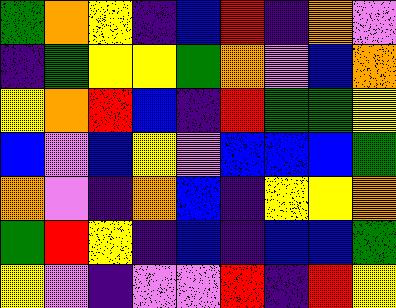[["green", "orange", "yellow", "indigo", "blue", "red", "indigo", "orange", "violet"], ["indigo", "green", "yellow", "yellow", "green", "orange", "violet", "blue", "orange"], ["yellow", "orange", "red", "blue", "indigo", "red", "green", "green", "yellow"], ["blue", "violet", "blue", "yellow", "violet", "blue", "blue", "blue", "green"], ["orange", "violet", "indigo", "orange", "blue", "indigo", "yellow", "yellow", "orange"], ["green", "red", "yellow", "indigo", "blue", "indigo", "blue", "blue", "green"], ["yellow", "violet", "indigo", "violet", "violet", "red", "indigo", "red", "yellow"]]